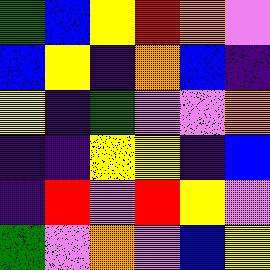[["green", "blue", "yellow", "red", "orange", "violet"], ["blue", "yellow", "indigo", "orange", "blue", "indigo"], ["yellow", "indigo", "green", "violet", "violet", "orange"], ["indigo", "indigo", "yellow", "yellow", "indigo", "blue"], ["indigo", "red", "violet", "red", "yellow", "violet"], ["green", "violet", "orange", "violet", "blue", "yellow"]]